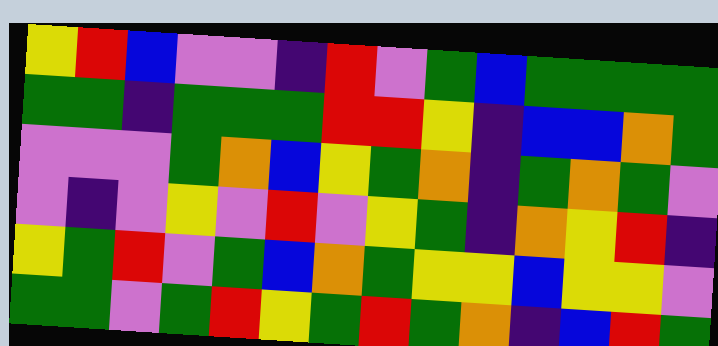[["yellow", "red", "blue", "violet", "violet", "indigo", "red", "violet", "green", "blue", "green", "green", "green", "green"], ["green", "green", "indigo", "green", "green", "green", "red", "red", "yellow", "indigo", "blue", "blue", "orange", "green"], ["violet", "violet", "violet", "green", "orange", "blue", "yellow", "green", "orange", "indigo", "green", "orange", "green", "violet"], ["violet", "indigo", "violet", "yellow", "violet", "red", "violet", "yellow", "green", "indigo", "orange", "yellow", "red", "indigo"], ["yellow", "green", "red", "violet", "green", "blue", "orange", "green", "yellow", "yellow", "blue", "yellow", "yellow", "violet"], ["green", "green", "violet", "green", "red", "yellow", "green", "red", "green", "orange", "indigo", "blue", "red", "green"]]